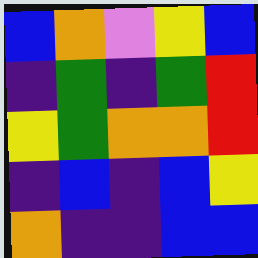[["blue", "orange", "violet", "yellow", "blue"], ["indigo", "green", "indigo", "green", "red"], ["yellow", "green", "orange", "orange", "red"], ["indigo", "blue", "indigo", "blue", "yellow"], ["orange", "indigo", "indigo", "blue", "blue"]]